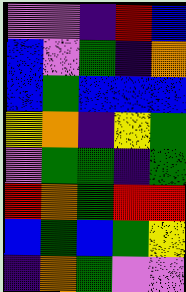[["violet", "violet", "indigo", "red", "blue"], ["blue", "violet", "green", "indigo", "orange"], ["blue", "green", "blue", "blue", "blue"], ["yellow", "orange", "indigo", "yellow", "green"], ["violet", "green", "green", "indigo", "green"], ["red", "orange", "green", "red", "red"], ["blue", "green", "blue", "green", "yellow"], ["indigo", "orange", "green", "violet", "violet"]]